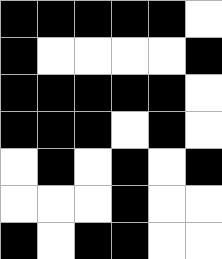[["black", "black", "black", "black", "black", "white"], ["black", "white", "white", "white", "white", "black"], ["black", "black", "black", "black", "black", "white"], ["black", "black", "black", "white", "black", "white"], ["white", "black", "white", "black", "white", "black"], ["white", "white", "white", "black", "white", "white"], ["black", "white", "black", "black", "white", "white"]]